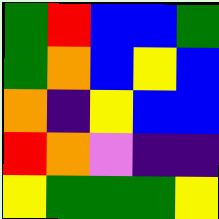[["green", "red", "blue", "blue", "green"], ["green", "orange", "blue", "yellow", "blue"], ["orange", "indigo", "yellow", "blue", "blue"], ["red", "orange", "violet", "indigo", "indigo"], ["yellow", "green", "green", "green", "yellow"]]